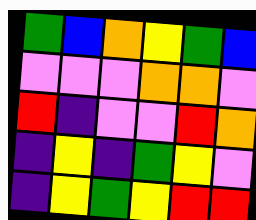[["green", "blue", "orange", "yellow", "green", "blue"], ["violet", "violet", "violet", "orange", "orange", "violet"], ["red", "indigo", "violet", "violet", "red", "orange"], ["indigo", "yellow", "indigo", "green", "yellow", "violet"], ["indigo", "yellow", "green", "yellow", "red", "red"]]